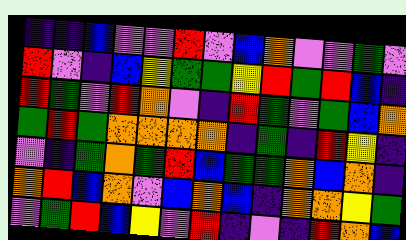[["indigo", "indigo", "blue", "violet", "violet", "red", "violet", "blue", "orange", "violet", "violet", "green", "violet"], ["red", "violet", "indigo", "blue", "yellow", "green", "green", "yellow", "red", "green", "red", "blue", "indigo"], ["red", "green", "violet", "red", "orange", "violet", "indigo", "red", "green", "violet", "green", "blue", "orange"], ["green", "red", "green", "orange", "orange", "orange", "orange", "indigo", "green", "indigo", "red", "yellow", "indigo"], ["violet", "indigo", "green", "orange", "green", "red", "blue", "green", "green", "orange", "blue", "orange", "indigo"], ["orange", "red", "blue", "orange", "violet", "blue", "orange", "blue", "indigo", "orange", "orange", "yellow", "green"], ["violet", "green", "red", "blue", "yellow", "violet", "red", "indigo", "violet", "indigo", "red", "orange", "blue"]]